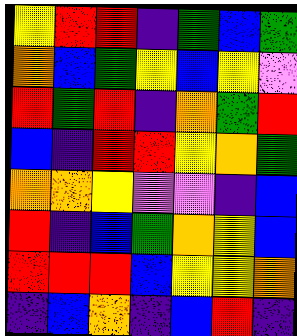[["yellow", "red", "red", "indigo", "green", "blue", "green"], ["orange", "blue", "green", "yellow", "blue", "yellow", "violet"], ["red", "green", "red", "indigo", "orange", "green", "red"], ["blue", "indigo", "red", "red", "yellow", "orange", "green"], ["orange", "orange", "yellow", "violet", "violet", "indigo", "blue"], ["red", "indigo", "blue", "green", "orange", "yellow", "blue"], ["red", "red", "red", "blue", "yellow", "yellow", "orange"], ["indigo", "blue", "orange", "indigo", "blue", "red", "indigo"]]